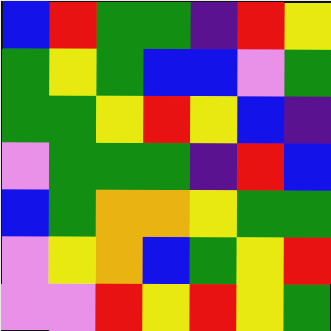[["blue", "red", "green", "green", "indigo", "red", "yellow"], ["green", "yellow", "green", "blue", "blue", "violet", "green"], ["green", "green", "yellow", "red", "yellow", "blue", "indigo"], ["violet", "green", "green", "green", "indigo", "red", "blue"], ["blue", "green", "orange", "orange", "yellow", "green", "green"], ["violet", "yellow", "orange", "blue", "green", "yellow", "red"], ["violet", "violet", "red", "yellow", "red", "yellow", "green"]]